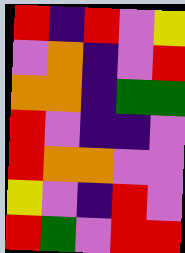[["red", "indigo", "red", "violet", "yellow"], ["violet", "orange", "indigo", "violet", "red"], ["orange", "orange", "indigo", "green", "green"], ["red", "violet", "indigo", "indigo", "violet"], ["red", "orange", "orange", "violet", "violet"], ["yellow", "violet", "indigo", "red", "violet"], ["red", "green", "violet", "red", "red"]]